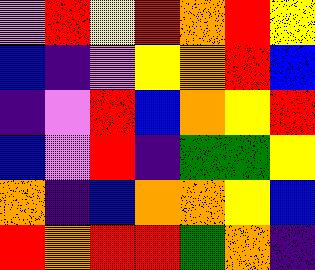[["violet", "red", "yellow", "red", "orange", "red", "yellow"], ["blue", "indigo", "violet", "yellow", "orange", "red", "blue"], ["indigo", "violet", "red", "blue", "orange", "yellow", "red"], ["blue", "violet", "red", "indigo", "green", "green", "yellow"], ["orange", "indigo", "blue", "orange", "orange", "yellow", "blue"], ["red", "orange", "red", "red", "green", "orange", "indigo"]]